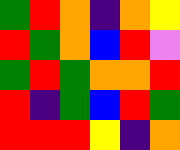[["green", "red", "orange", "indigo", "orange", "yellow"], ["red", "green", "orange", "blue", "red", "violet"], ["green", "red", "green", "orange", "orange", "red"], ["red", "indigo", "green", "blue", "red", "green"], ["red", "red", "red", "yellow", "indigo", "orange"]]